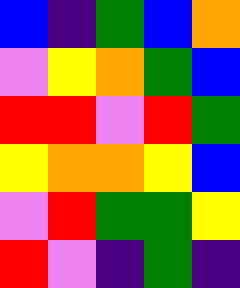[["blue", "indigo", "green", "blue", "orange"], ["violet", "yellow", "orange", "green", "blue"], ["red", "red", "violet", "red", "green"], ["yellow", "orange", "orange", "yellow", "blue"], ["violet", "red", "green", "green", "yellow"], ["red", "violet", "indigo", "green", "indigo"]]